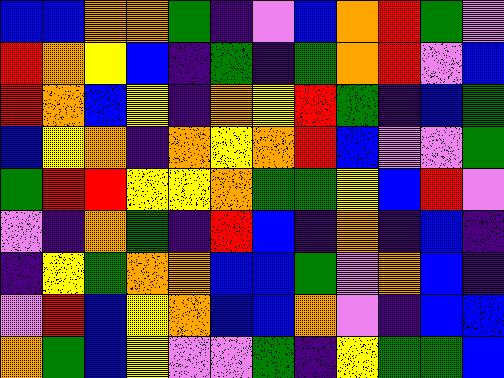[["blue", "blue", "orange", "orange", "green", "indigo", "violet", "blue", "orange", "red", "green", "violet"], ["red", "orange", "yellow", "blue", "indigo", "green", "indigo", "green", "orange", "red", "violet", "blue"], ["red", "orange", "blue", "yellow", "indigo", "orange", "yellow", "red", "green", "indigo", "blue", "green"], ["blue", "yellow", "orange", "indigo", "orange", "yellow", "orange", "red", "blue", "violet", "violet", "green"], ["green", "red", "red", "yellow", "yellow", "orange", "green", "green", "yellow", "blue", "red", "violet"], ["violet", "indigo", "orange", "green", "indigo", "red", "blue", "indigo", "orange", "indigo", "blue", "indigo"], ["indigo", "yellow", "green", "orange", "orange", "blue", "blue", "green", "violet", "orange", "blue", "indigo"], ["violet", "red", "blue", "yellow", "orange", "blue", "blue", "orange", "violet", "indigo", "blue", "blue"], ["orange", "green", "blue", "yellow", "violet", "violet", "green", "indigo", "yellow", "green", "green", "blue"]]